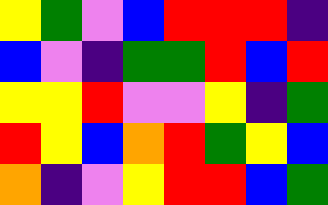[["yellow", "green", "violet", "blue", "red", "red", "red", "indigo"], ["blue", "violet", "indigo", "green", "green", "red", "blue", "red"], ["yellow", "yellow", "red", "violet", "violet", "yellow", "indigo", "green"], ["red", "yellow", "blue", "orange", "red", "green", "yellow", "blue"], ["orange", "indigo", "violet", "yellow", "red", "red", "blue", "green"]]